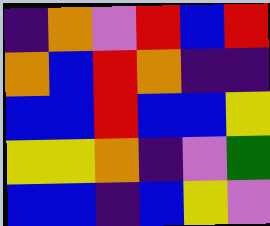[["indigo", "orange", "violet", "red", "blue", "red"], ["orange", "blue", "red", "orange", "indigo", "indigo"], ["blue", "blue", "red", "blue", "blue", "yellow"], ["yellow", "yellow", "orange", "indigo", "violet", "green"], ["blue", "blue", "indigo", "blue", "yellow", "violet"]]